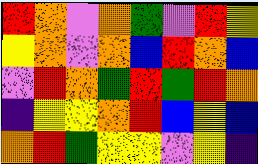[["red", "orange", "violet", "orange", "green", "violet", "red", "yellow"], ["yellow", "orange", "violet", "orange", "blue", "red", "orange", "blue"], ["violet", "red", "orange", "green", "red", "green", "red", "orange"], ["indigo", "yellow", "yellow", "orange", "red", "blue", "yellow", "blue"], ["orange", "red", "green", "yellow", "yellow", "violet", "yellow", "indigo"]]